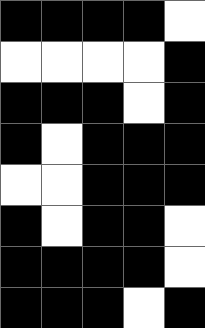[["black", "black", "black", "black", "white"], ["white", "white", "white", "white", "black"], ["black", "black", "black", "white", "black"], ["black", "white", "black", "black", "black"], ["white", "white", "black", "black", "black"], ["black", "white", "black", "black", "white"], ["black", "black", "black", "black", "white"], ["black", "black", "black", "white", "black"]]